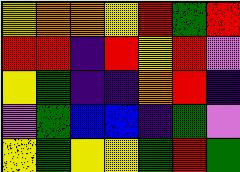[["yellow", "orange", "orange", "yellow", "red", "green", "red"], ["red", "red", "indigo", "red", "yellow", "red", "violet"], ["yellow", "green", "indigo", "indigo", "orange", "red", "indigo"], ["violet", "green", "blue", "blue", "indigo", "green", "violet"], ["yellow", "green", "yellow", "yellow", "green", "red", "green"]]